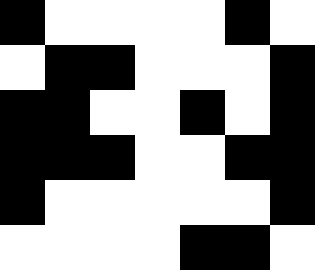[["black", "white", "white", "white", "white", "black", "white"], ["white", "black", "black", "white", "white", "white", "black"], ["black", "black", "white", "white", "black", "white", "black"], ["black", "black", "black", "white", "white", "black", "black"], ["black", "white", "white", "white", "white", "white", "black"], ["white", "white", "white", "white", "black", "black", "white"]]